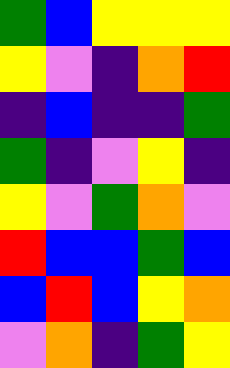[["green", "blue", "yellow", "yellow", "yellow"], ["yellow", "violet", "indigo", "orange", "red"], ["indigo", "blue", "indigo", "indigo", "green"], ["green", "indigo", "violet", "yellow", "indigo"], ["yellow", "violet", "green", "orange", "violet"], ["red", "blue", "blue", "green", "blue"], ["blue", "red", "blue", "yellow", "orange"], ["violet", "orange", "indigo", "green", "yellow"]]